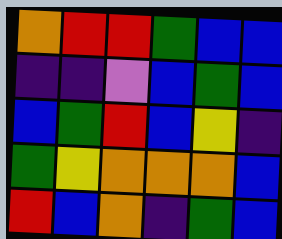[["orange", "red", "red", "green", "blue", "blue"], ["indigo", "indigo", "violet", "blue", "green", "blue"], ["blue", "green", "red", "blue", "yellow", "indigo"], ["green", "yellow", "orange", "orange", "orange", "blue"], ["red", "blue", "orange", "indigo", "green", "blue"]]